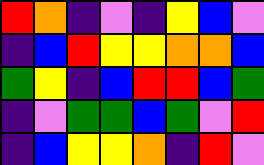[["red", "orange", "indigo", "violet", "indigo", "yellow", "blue", "violet"], ["indigo", "blue", "red", "yellow", "yellow", "orange", "orange", "blue"], ["green", "yellow", "indigo", "blue", "red", "red", "blue", "green"], ["indigo", "violet", "green", "green", "blue", "green", "violet", "red"], ["indigo", "blue", "yellow", "yellow", "orange", "indigo", "red", "violet"]]